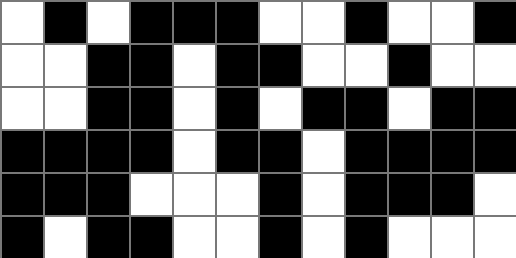[["white", "black", "white", "black", "black", "black", "white", "white", "black", "white", "white", "black"], ["white", "white", "black", "black", "white", "black", "black", "white", "white", "black", "white", "white"], ["white", "white", "black", "black", "white", "black", "white", "black", "black", "white", "black", "black"], ["black", "black", "black", "black", "white", "black", "black", "white", "black", "black", "black", "black"], ["black", "black", "black", "white", "white", "white", "black", "white", "black", "black", "black", "white"], ["black", "white", "black", "black", "white", "white", "black", "white", "black", "white", "white", "white"]]